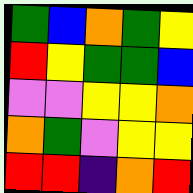[["green", "blue", "orange", "green", "yellow"], ["red", "yellow", "green", "green", "blue"], ["violet", "violet", "yellow", "yellow", "orange"], ["orange", "green", "violet", "yellow", "yellow"], ["red", "red", "indigo", "orange", "red"]]